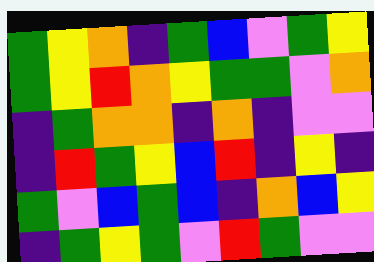[["green", "yellow", "orange", "indigo", "green", "blue", "violet", "green", "yellow"], ["green", "yellow", "red", "orange", "yellow", "green", "green", "violet", "orange"], ["indigo", "green", "orange", "orange", "indigo", "orange", "indigo", "violet", "violet"], ["indigo", "red", "green", "yellow", "blue", "red", "indigo", "yellow", "indigo"], ["green", "violet", "blue", "green", "blue", "indigo", "orange", "blue", "yellow"], ["indigo", "green", "yellow", "green", "violet", "red", "green", "violet", "violet"]]